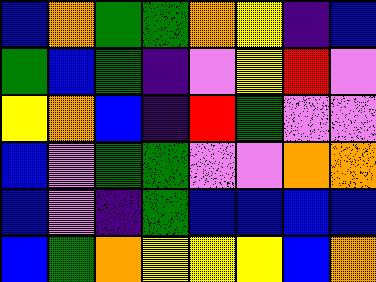[["blue", "orange", "green", "green", "orange", "yellow", "indigo", "blue"], ["green", "blue", "green", "indigo", "violet", "yellow", "red", "violet"], ["yellow", "orange", "blue", "indigo", "red", "green", "violet", "violet"], ["blue", "violet", "green", "green", "violet", "violet", "orange", "orange"], ["blue", "violet", "indigo", "green", "blue", "blue", "blue", "blue"], ["blue", "green", "orange", "yellow", "yellow", "yellow", "blue", "orange"]]